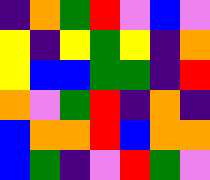[["indigo", "orange", "green", "red", "violet", "blue", "violet"], ["yellow", "indigo", "yellow", "green", "yellow", "indigo", "orange"], ["yellow", "blue", "blue", "green", "green", "indigo", "red"], ["orange", "violet", "green", "red", "indigo", "orange", "indigo"], ["blue", "orange", "orange", "red", "blue", "orange", "orange"], ["blue", "green", "indigo", "violet", "red", "green", "violet"]]